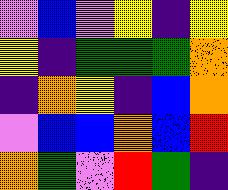[["violet", "blue", "violet", "yellow", "indigo", "yellow"], ["yellow", "indigo", "green", "green", "green", "orange"], ["indigo", "orange", "yellow", "indigo", "blue", "orange"], ["violet", "blue", "blue", "orange", "blue", "red"], ["orange", "green", "violet", "red", "green", "indigo"]]